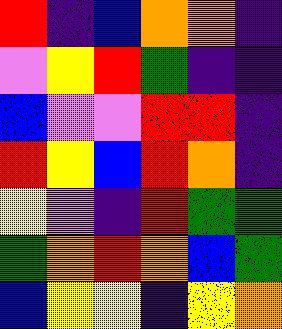[["red", "indigo", "blue", "orange", "orange", "indigo"], ["violet", "yellow", "red", "green", "indigo", "indigo"], ["blue", "violet", "violet", "red", "red", "indigo"], ["red", "yellow", "blue", "red", "orange", "indigo"], ["yellow", "violet", "indigo", "red", "green", "green"], ["green", "orange", "red", "orange", "blue", "green"], ["blue", "yellow", "yellow", "indigo", "yellow", "orange"]]